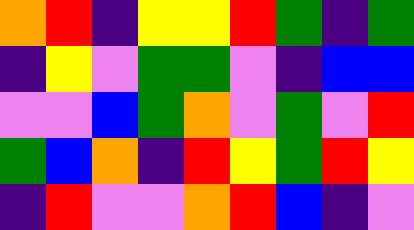[["orange", "red", "indigo", "yellow", "yellow", "red", "green", "indigo", "green"], ["indigo", "yellow", "violet", "green", "green", "violet", "indigo", "blue", "blue"], ["violet", "violet", "blue", "green", "orange", "violet", "green", "violet", "red"], ["green", "blue", "orange", "indigo", "red", "yellow", "green", "red", "yellow"], ["indigo", "red", "violet", "violet", "orange", "red", "blue", "indigo", "violet"]]